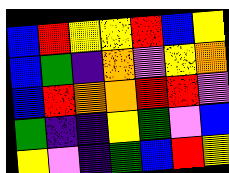[["blue", "red", "yellow", "yellow", "red", "blue", "yellow"], ["blue", "green", "indigo", "orange", "violet", "yellow", "orange"], ["blue", "red", "orange", "orange", "red", "red", "violet"], ["green", "indigo", "indigo", "yellow", "green", "violet", "blue"], ["yellow", "violet", "indigo", "green", "blue", "red", "yellow"]]